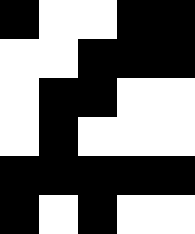[["black", "white", "white", "black", "black"], ["white", "white", "black", "black", "black"], ["white", "black", "black", "white", "white"], ["white", "black", "white", "white", "white"], ["black", "black", "black", "black", "black"], ["black", "white", "black", "white", "white"]]